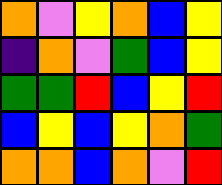[["orange", "violet", "yellow", "orange", "blue", "yellow"], ["indigo", "orange", "violet", "green", "blue", "yellow"], ["green", "green", "red", "blue", "yellow", "red"], ["blue", "yellow", "blue", "yellow", "orange", "green"], ["orange", "orange", "blue", "orange", "violet", "red"]]